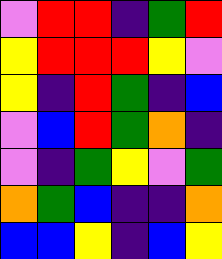[["violet", "red", "red", "indigo", "green", "red"], ["yellow", "red", "red", "red", "yellow", "violet"], ["yellow", "indigo", "red", "green", "indigo", "blue"], ["violet", "blue", "red", "green", "orange", "indigo"], ["violet", "indigo", "green", "yellow", "violet", "green"], ["orange", "green", "blue", "indigo", "indigo", "orange"], ["blue", "blue", "yellow", "indigo", "blue", "yellow"]]